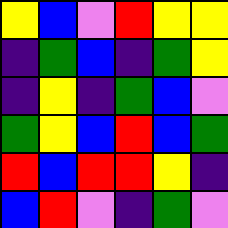[["yellow", "blue", "violet", "red", "yellow", "yellow"], ["indigo", "green", "blue", "indigo", "green", "yellow"], ["indigo", "yellow", "indigo", "green", "blue", "violet"], ["green", "yellow", "blue", "red", "blue", "green"], ["red", "blue", "red", "red", "yellow", "indigo"], ["blue", "red", "violet", "indigo", "green", "violet"]]